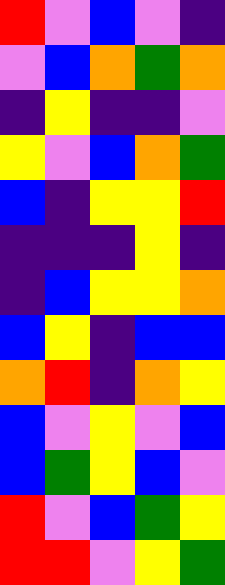[["red", "violet", "blue", "violet", "indigo"], ["violet", "blue", "orange", "green", "orange"], ["indigo", "yellow", "indigo", "indigo", "violet"], ["yellow", "violet", "blue", "orange", "green"], ["blue", "indigo", "yellow", "yellow", "red"], ["indigo", "indigo", "indigo", "yellow", "indigo"], ["indigo", "blue", "yellow", "yellow", "orange"], ["blue", "yellow", "indigo", "blue", "blue"], ["orange", "red", "indigo", "orange", "yellow"], ["blue", "violet", "yellow", "violet", "blue"], ["blue", "green", "yellow", "blue", "violet"], ["red", "violet", "blue", "green", "yellow"], ["red", "red", "violet", "yellow", "green"]]